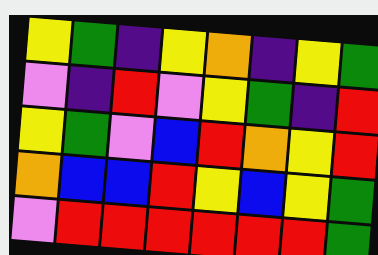[["yellow", "green", "indigo", "yellow", "orange", "indigo", "yellow", "green"], ["violet", "indigo", "red", "violet", "yellow", "green", "indigo", "red"], ["yellow", "green", "violet", "blue", "red", "orange", "yellow", "red"], ["orange", "blue", "blue", "red", "yellow", "blue", "yellow", "green"], ["violet", "red", "red", "red", "red", "red", "red", "green"]]